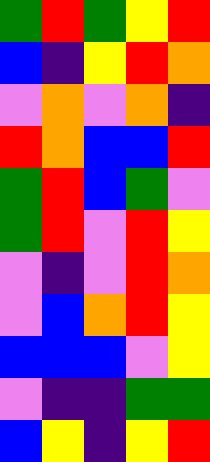[["green", "red", "green", "yellow", "red"], ["blue", "indigo", "yellow", "red", "orange"], ["violet", "orange", "violet", "orange", "indigo"], ["red", "orange", "blue", "blue", "red"], ["green", "red", "blue", "green", "violet"], ["green", "red", "violet", "red", "yellow"], ["violet", "indigo", "violet", "red", "orange"], ["violet", "blue", "orange", "red", "yellow"], ["blue", "blue", "blue", "violet", "yellow"], ["violet", "indigo", "indigo", "green", "green"], ["blue", "yellow", "indigo", "yellow", "red"]]